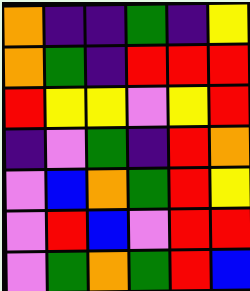[["orange", "indigo", "indigo", "green", "indigo", "yellow"], ["orange", "green", "indigo", "red", "red", "red"], ["red", "yellow", "yellow", "violet", "yellow", "red"], ["indigo", "violet", "green", "indigo", "red", "orange"], ["violet", "blue", "orange", "green", "red", "yellow"], ["violet", "red", "blue", "violet", "red", "red"], ["violet", "green", "orange", "green", "red", "blue"]]